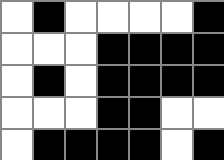[["white", "black", "white", "white", "white", "white", "black"], ["white", "white", "white", "black", "black", "black", "black"], ["white", "black", "white", "black", "black", "black", "black"], ["white", "white", "white", "black", "black", "white", "white"], ["white", "black", "black", "black", "black", "white", "black"]]